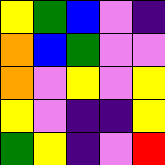[["yellow", "green", "blue", "violet", "indigo"], ["orange", "blue", "green", "violet", "violet"], ["orange", "violet", "yellow", "violet", "yellow"], ["yellow", "violet", "indigo", "indigo", "yellow"], ["green", "yellow", "indigo", "violet", "red"]]